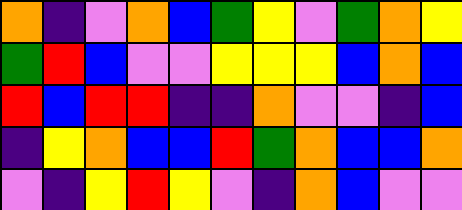[["orange", "indigo", "violet", "orange", "blue", "green", "yellow", "violet", "green", "orange", "yellow"], ["green", "red", "blue", "violet", "violet", "yellow", "yellow", "yellow", "blue", "orange", "blue"], ["red", "blue", "red", "red", "indigo", "indigo", "orange", "violet", "violet", "indigo", "blue"], ["indigo", "yellow", "orange", "blue", "blue", "red", "green", "orange", "blue", "blue", "orange"], ["violet", "indigo", "yellow", "red", "yellow", "violet", "indigo", "orange", "blue", "violet", "violet"]]